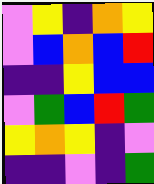[["violet", "yellow", "indigo", "orange", "yellow"], ["violet", "blue", "orange", "blue", "red"], ["indigo", "indigo", "yellow", "blue", "blue"], ["violet", "green", "blue", "red", "green"], ["yellow", "orange", "yellow", "indigo", "violet"], ["indigo", "indigo", "violet", "indigo", "green"]]